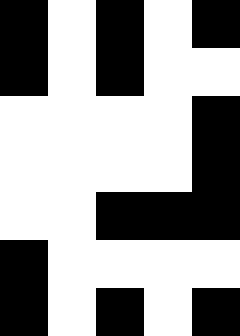[["black", "white", "black", "white", "black"], ["black", "white", "black", "white", "white"], ["white", "white", "white", "white", "black"], ["white", "white", "white", "white", "black"], ["white", "white", "black", "black", "black"], ["black", "white", "white", "white", "white"], ["black", "white", "black", "white", "black"]]